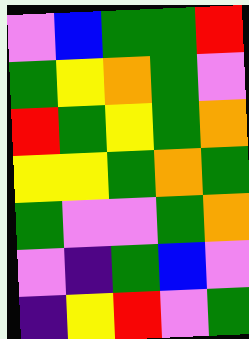[["violet", "blue", "green", "green", "red"], ["green", "yellow", "orange", "green", "violet"], ["red", "green", "yellow", "green", "orange"], ["yellow", "yellow", "green", "orange", "green"], ["green", "violet", "violet", "green", "orange"], ["violet", "indigo", "green", "blue", "violet"], ["indigo", "yellow", "red", "violet", "green"]]